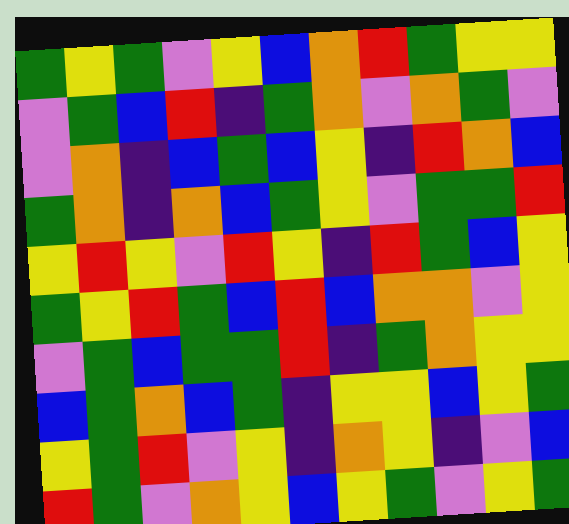[["green", "yellow", "green", "violet", "yellow", "blue", "orange", "red", "green", "yellow", "yellow"], ["violet", "green", "blue", "red", "indigo", "green", "orange", "violet", "orange", "green", "violet"], ["violet", "orange", "indigo", "blue", "green", "blue", "yellow", "indigo", "red", "orange", "blue"], ["green", "orange", "indigo", "orange", "blue", "green", "yellow", "violet", "green", "green", "red"], ["yellow", "red", "yellow", "violet", "red", "yellow", "indigo", "red", "green", "blue", "yellow"], ["green", "yellow", "red", "green", "blue", "red", "blue", "orange", "orange", "violet", "yellow"], ["violet", "green", "blue", "green", "green", "red", "indigo", "green", "orange", "yellow", "yellow"], ["blue", "green", "orange", "blue", "green", "indigo", "yellow", "yellow", "blue", "yellow", "green"], ["yellow", "green", "red", "violet", "yellow", "indigo", "orange", "yellow", "indigo", "violet", "blue"], ["red", "green", "violet", "orange", "yellow", "blue", "yellow", "green", "violet", "yellow", "green"]]